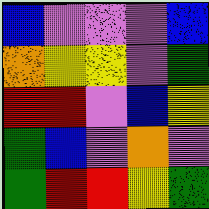[["blue", "violet", "violet", "violet", "blue"], ["orange", "yellow", "yellow", "violet", "green"], ["red", "red", "violet", "blue", "yellow"], ["green", "blue", "violet", "orange", "violet"], ["green", "red", "red", "yellow", "green"]]